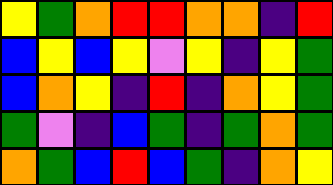[["yellow", "green", "orange", "red", "red", "orange", "orange", "indigo", "red"], ["blue", "yellow", "blue", "yellow", "violet", "yellow", "indigo", "yellow", "green"], ["blue", "orange", "yellow", "indigo", "red", "indigo", "orange", "yellow", "green"], ["green", "violet", "indigo", "blue", "green", "indigo", "green", "orange", "green"], ["orange", "green", "blue", "red", "blue", "green", "indigo", "orange", "yellow"]]